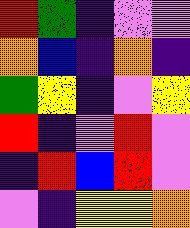[["red", "green", "indigo", "violet", "violet"], ["orange", "blue", "indigo", "orange", "indigo"], ["green", "yellow", "indigo", "violet", "yellow"], ["red", "indigo", "violet", "red", "violet"], ["indigo", "red", "blue", "red", "violet"], ["violet", "indigo", "yellow", "yellow", "orange"]]